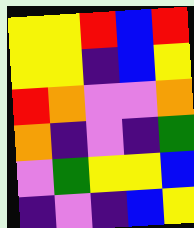[["yellow", "yellow", "red", "blue", "red"], ["yellow", "yellow", "indigo", "blue", "yellow"], ["red", "orange", "violet", "violet", "orange"], ["orange", "indigo", "violet", "indigo", "green"], ["violet", "green", "yellow", "yellow", "blue"], ["indigo", "violet", "indigo", "blue", "yellow"]]